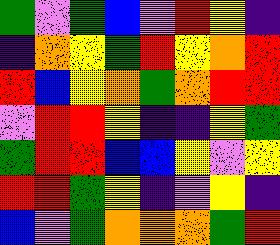[["green", "violet", "green", "blue", "violet", "red", "yellow", "indigo"], ["indigo", "orange", "yellow", "green", "red", "yellow", "orange", "red"], ["red", "blue", "yellow", "orange", "green", "orange", "red", "red"], ["violet", "red", "red", "yellow", "indigo", "indigo", "yellow", "green"], ["green", "red", "red", "blue", "blue", "yellow", "violet", "yellow"], ["red", "red", "green", "yellow", "indigo", "violet", "yellow", "indigo"], ["blue", "violet", "green", "orange", "orange", "orange", "green", "red"]]